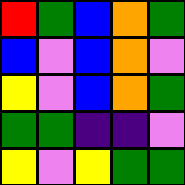[["red", "green", "blue", "orange", "green"], ["blue", "violet", "blue", "orange", "violet"], ["yellow", "violet", "blue", "orange", "green"], ["green", "green", "indigo", "indigo", "violet"], ["yellow", "violet", "yellow", "green", "green"]]